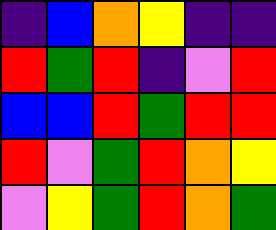[["indigo", "blue", "orange", "yellow", "indigo", "indigo"], ["red", "green", "red", "indigo", "violet", "red"], ["blue", "blue", "red", "green", "red", "red"], ["red", "violet", "green", "red", "orange", "yellow"], ["violet", "yellow", "green", "red", "orange", "green"]]